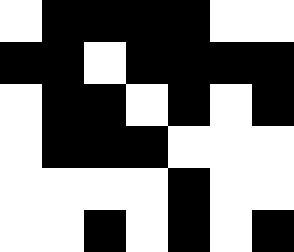[["white", "black", "black", "black", "black", "white", "white"], ["black", "black", "white", "black", "black", "black", "black"], ["white", "black", "black", "white", "black", "white", "black"], ["white", "black", "black", "black", "white", "white", "white"], ["white", "white", "white", "white", "black", "white", "white"], ["white", "white", "black", "white", "black", "white", "black"]]